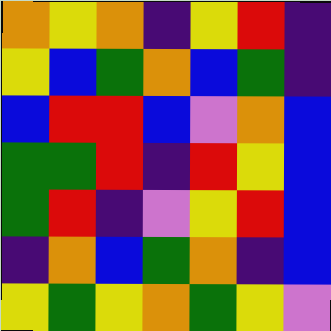[["orange", "yellow", "orange", "indigo", "yellow", "red", "indigo"], ["yellow", "blue", "green", "orange", "blue", "green", "indigo"], ["blue", "red", "red", "blue", "violet", "orange", "blue"], ["green", "green", "red", "indigo", "red", "yellow", "blue"], ["green", "red", "indigo", "violet", "yellow", "red", "blue"], ["indigo", "orange", "blue", "green", "orange", "indigo", "blue"], ["yellow", "green", "yellow", "orange", "green", "yellow", "violet"]]